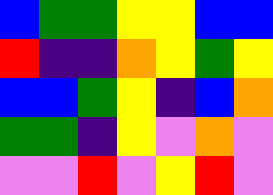[["blue", "green", "green", "yellow", "yellow", "blue", "blue"], ["red", "indigo", "indigo", "orange", "yellow", "green", "yellow"], ["blue", "blue", "green", "yellow", "indigo", "blue", "orange"], ["green", "green", "indigo", "yellow", "violet", "orange", "violet"], ["violet", "violet", "red", "violet", "yellow", "red", "violet"]]